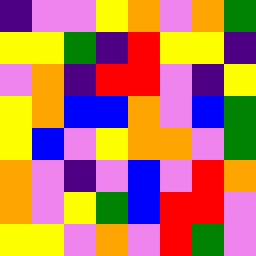[["indigo", "violet", "violet", "yellow", "orange", "violet", "orange", "green"], ["yellow", "yellow", "green", "indigo", "red", "yellow", "yellow", "indigo"], ["violet", "orange", "indigo", "red", "red", "violet", "indigo", "yellow"], ["yellow", "orange", "blue", "blue", "orange", "violet", "blue", "green"], ["yellow", "blue", "violet", "yellow", "orange", "orange", "violet", "green"], ["orange", "violet", "indigo", "violet", "blue", "violet", "red", "orange"], ["orange", "violet", "yellow", "green", "blue", "red", "red", "violet"], ["yellow", "yellow", "violet", "orange", "violet", "red", "green", "violet"]]